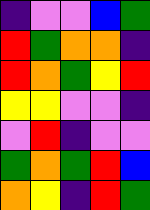[["indigo", "violet", "violet", "blue", "green"], ["red", "green", "orange", "orange", "indigo"], ["red", "orange", "green", "yellow", "red"], ["yellow", "yellow", "violet", "violet", "indigo"], ["violet", "red", "indigo", "violet", "violet"], ["green", "orange", "green", "red", "blue"], ["orange", "yellow", "indigo", "red", "green"]]